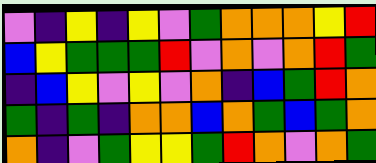[["violet", "indigo", "yellow", "indigo", "yellow", "violet", "green", "orange", "orange", "orange", "yellow", "red"], ["blue", "yellow", "green", "green", "green", "red", "violet", "orange", "violet", "orange", "red", "green"], ["indigo", "blue", "yellow", "violet", "yellow", "violet", "orange", "indigo", "blue", "green", "red", "orange"], ["green", "indigo", "green", "indigo", "orange", "orange", "blue", "orange", "green", "blue", "green", "orange"], ["orange", "indigo", "violet", "green", "yellow", "yellow", "green", "red", "orange", "violet", "orange", "green"]]